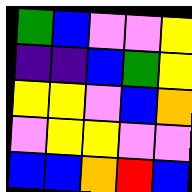[["green", "blue", "violet", "violet", "yellow"], ["indigo", "indigo", "blue", "green", "yellow"], ["yellow", "yellow", "violet", "blue", "orange"], ["violet", "yellow", "yellow", "violet", "violet"], ["blue", "blue", "orange", "red", "blue"]]